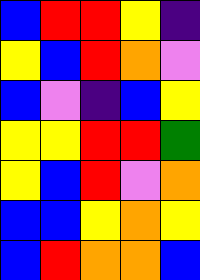[["blue", "red", "red", "yellow", "indigo"], ["yellow", "blue", "red", "orange", "violet"], ["blue", "violet", "indigo", "blue", "yellow"], ["yellow", "yellow", "red", "red", "green"], ["yellow", "blue", "red", "violet", "orange"], ["blue", "blue", "yellow", "orange", "yellow"], ["blue", "red", "orange", "orange", "blue"]]